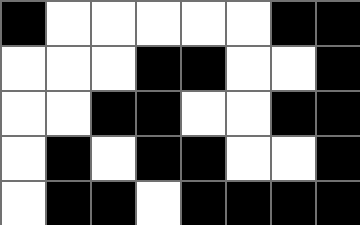[["black", "white", "white", "white", "white", "white", "black", "black"], ["white", "white", "white", "black", "black", "white", "white", "black"], ["white", "white", "black", "black", "white", "white", "black", "black"], ["white", "black", "white", "black", "black", "white", "white", "black"], ["white", "black", "black", "white", "black", "black", "black", "black"]]